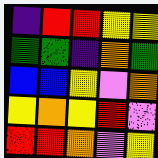[["indigo", "red", "red", "yellow", "yellow"], ["green", "green", "indigo", "orange", "green"], ["blue", "blue", "yellow", "violet", "orange"], ["yellow", "orange", "yellow", "red", "violet"], ["red", "red", "orange", "violet", "yellow"]]